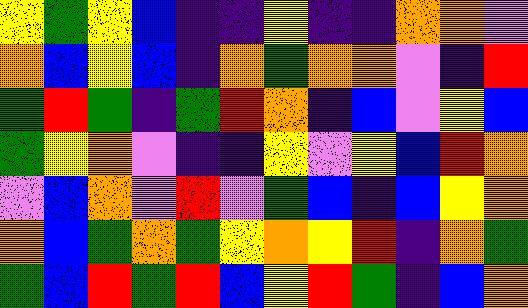[["yellow", "green", "yellow", "blue", "indigo", "indigo", "yellow", "indigo", "indigo", "orange", "orange", "violet"], ["orange", "blue", "yellow", "blue", "indigo", "orange", "green", "orange", "orange", "violet", "indigo", "red"], ["green", "red", "green", "indigo", "green", "red", "orange", "indigo", "blue", "violet", "yellow", "blue"], ["green", "yellow", "orange", "violet", "indigo", "indigo", "yellow", "violet", "yellow", "blue", "red", "orange"], ["violet", "blue", "orange", "violet", "red", "violet", "green", "blue", "indigo", "blue", "yellow", "orange"], ["orange", "blue", "green", "orange", "green", "yellow", "orange", "yellow", "red", "indigo", "orange", "green"], ["green", "blue", "red", "green", "red", "blue", "yellow", "red", "green", "indigo", "blue", "orange"]]